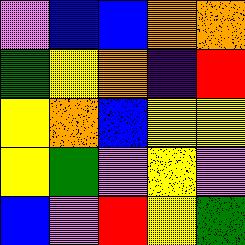[["violet", "blue", "blue", "orange", "orange"], ["green", "yellow", "orange", "indigo", "red"], ["yellow", "orange", "blue", "yellow", "yellow"], ["yellow", "green", "violet", "yellow", "violet"], ["blue", "violet", "red", "yellow", "green"]]